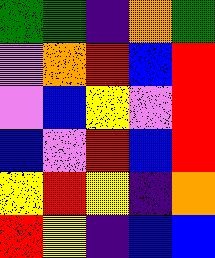[["green", "green", "indigo", "orange", "green"], ["violet", "orange", "red", "blue", "red"], ["violet", "blue", "yellow", "violet", "red"], ["blue", "violet", "red", "blue", "red"], ["yellow", "red", "yellow", "indigo", "orange"], ["red", "yellow", "indigo", "blue", "blue"]]